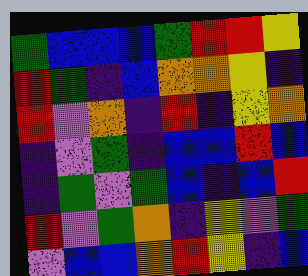[["green", "blue", "blue", "blue", "green", "red", "red", "yellow"], ["red", "green", "indigo", "blue", "orange", "orange", "yellow", "indigo"], ["red", "violet", "orange", "indigo", "red", "indigo", "yellow", "orange"], ["indigo", "violet", "green", "indigo", "blue", "blue", "red", "blue"], ["indigo", "green", "violet", "green", "blue", "indigo", "blue", "red"], ["red", "violet", "green", "orange", "indigo", "yellow", "violet", "green"], ["violet", "blue", "blue", "orange", "red", "yellow", "indigo", "blue"]]